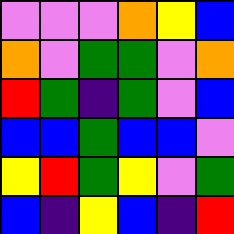[["violet", "violet", "violet", "orange", "yellow", "blue"], ["orange", "violet", "green", "green", "violet", "orange"], ["red", "green", "indigo", "green", "violet", "blue"], ["blue", "blue", "green", "blue", "blue", "violet"], ["yellow", "red", "green", "yellow", "violet", "green"], ["blue", "indigo", "yellow", "blue", "indigo", "red"]]